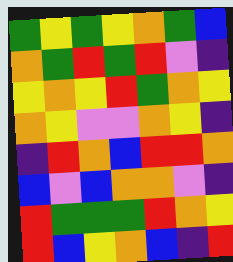[["green", "yellow", "green", "yellow", "orange", "green", "blue"], ["orange", "green", "red", "green", "red", "violet", "indigo"], ["yellow", "orange", "yellow", "red", "green", "orange", "yellow"], ["orange", "yellow", "violet", "violet", "orange", "yellow", "indigo"], ["indigo", "red", "orange", "blue", "red", "red", "orange"], ["blue", "violet", "blue", "orange", "orange", "violet", "indigo"], ["red", "green", "green", "green", "red", "orange", "yellow"], ["red", "blue", "yellow", "orange", "blue", "indigo", "red"]]